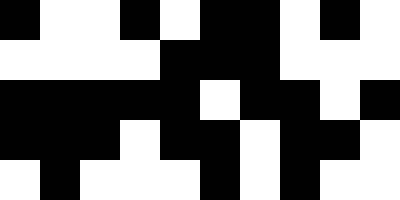[["black", "white", "white", "black", "white", "black", "black", "white", "black", "white"], ["white", "white", "white", "white", "black", "black", "black", "white", "white", "white"], ["black", "black", "black", "black", "black", "white", "black", "black", "white", "black"], ["black", "black", "black", "white", "black", "black", "white", "black", "black", "white"], ["white", "black", "white", "white", "white", "black", "white", "black", "white", "white"]]